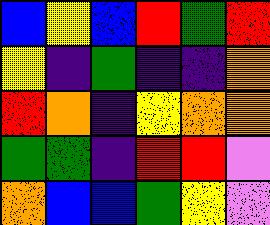[["blue", "yellow", "blue", "red", "green", "red"], ["yellow", "indigo", "green", "indigo", "indigo", "orange"], ["red", "orange", "indigo", "yellow", "orange", "orange"], ["green", "green", "indigo", "red", "red", "violet"], ["orange", "blue", "blue", "green", "yellow", "violet"]]